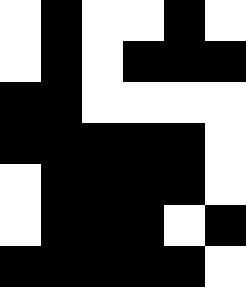[["white", "black", "white", "white", "black", "white"], ["white", "black", "white", "black", "black", "black"], ["black", "black", "white", "white", "white", "white"], ["black", "black", "black", "black", "black", "white"], ["white", "black", "black", "black", "black", "white"], ["white", "black", "black", "black", "white", "black"], ["black", "black", "black", "black", "black", "white"]]